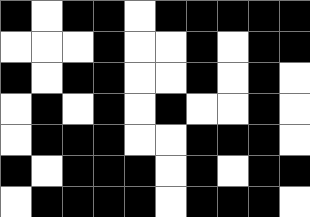[["black", "white", "black", "black", "white", "black", "black", "black", "black", "black"], ["white", "white", "white", "black", "white", "white", "black", "white", "black", "black"], ["black", "white", "black", "black", "white", "white", "black", "white", "black", "white"], ["white", "black", "white", "black", "white", "black", "white", "white", "black", "white"], ["white", "black", "black", "black", "white", "white", "black", "black", "black", "white"], ["black", "white", "black", "black", "black", "white", "black", "white", "black", "black"], ["white", "black", "black", "black", "black", "white", "black", "black", "black", "white"]]